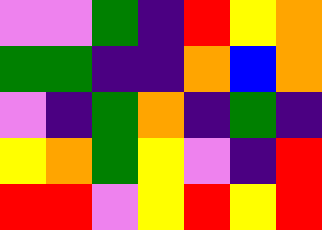[["violet", "violet", "green", "indigo", "red", "yellow", "orange"], ["green", "green", "indigo", "indigo", "orange", "blue", "orange"], ["violet", "indigo", "green", "orange", "indigo", "green", "indigo"], ["yellow", "orange", "green", "yellow", "violet", "indigo", "red"], ["red", "red", "violet", "yellow", "red", "yellow", "red"]]